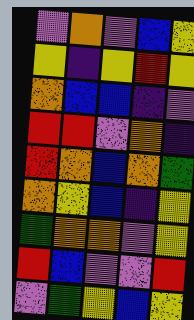[["violet", "orange", "violet", "blue", "yellow"], ["yellow", "indigo", "yellow", "red", "yellow"], ["orange", "blue", "blue", "indigo", "violet"], ["red", "red", "violet", "orange", "indigo"], ["red", "orange", "blue", "orange", "green"], ["orange", "yellow", "blue", "indigo", "yellow"], ["green", "orange", "orange", "violet", "yellow"], ["red", "blue", "violet", "violet", "red"], ["violet", "green", "yellow", "blue", "yellow"]]